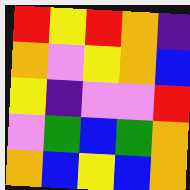[["red", "yellow", "red", "orange", "indigo"], ["orange", "violet", "yellow", "orange", "blue"], ["yellow", "indigo", "violet", "violet", "red"], ["violet", "green", "blue", "green", "orange"], ["orange", "blue", "yellow", "blue", "orange"]]